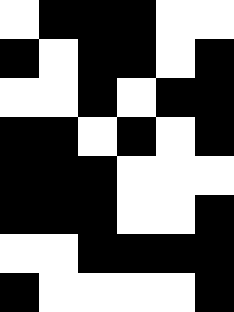[["white", "black", "black", "black", "white", "white"], ["black", "white", "black", "black", "white", "black"], ["white", "white", "black", "white", "black", "black"], ["black", "black", "white", "black", "white", "black"], ["black", "black", "black", "white", "white", "white"], ["black", "black", "black", "white", "white", "black"], ["white", "white", "black", "black", "black", "black"], ["black", "white", "white", "white", "white", "black"]]